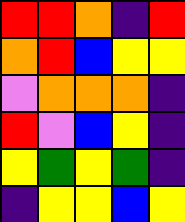[["red", "red", "orange", "indigo", "red"], ["orange", "red", "blue", "yellow", "yellow"], ["violet", "orange", "orange", "orange", "indigo"], ["red", "violet", "blue", "yellow", "indigo"], ["yellow", "green", "yellow", "green", "indigo"], ["indigo", "yellow", "yellow", "blue", "yellow"]]